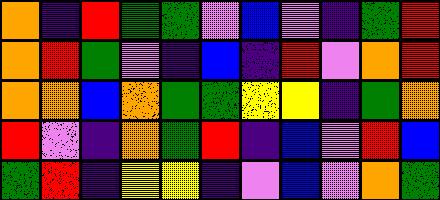[["orange", "indigo", "red", "green", "green", "violet", "blue", "violet", "indigo", "green", "red"], ["orange", "red", "green", "violet", "indigo", "blue", "indigo", "red", "violet", "orange", "red"], ["orange", "orange", "blue", "orange", "green", "green", "yellow", "yellow", "indigo", "green", "orange"], ["red", "violet", "indigo", "orange", "green", "red", "indigo", "blue", "violet", "red", "blue"], ["green", "red", "indigo", "yellow", "yellow", "indigo", "violet", "blue", "violet", "orange", "green"]]